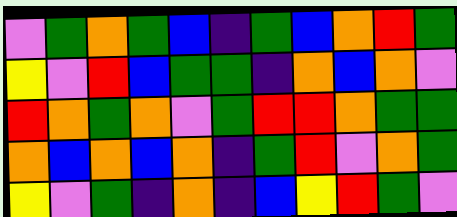[["violet", "green", "orange", "green", "blue", "indigo", "green", "blue", "orange", "red", "green"], ["yellow", "violet", "red", "blue", "green", "green", "indigo", "orange", "blue", "orange", "violet"], ["red", "orange", "green", "orange", "violet", "green", "red", "red", "orange", "green", "green"], ["orange", "blue", "orange", "blue", "orange", "indigo", "green", "red", "violet", "orange", "green"], ["yellow", "violet", "green", "indigo", "orange", "indigo", "blue", "yellow", "red", "green", "violet"]]